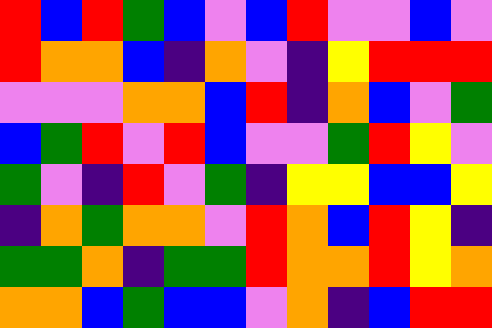[["red", "blue", "red", "green", "blue", "violet", "blue", "red", "violet", "violet", "blue", "violet"], ["red", "orange", "orange", "blue", "indigo", "orange", "violet", "indigo", "yellow", "red", "red", "red"], ["violet", "violet", "violet", "orange", "orange", "blue", "red", "indigo", "orange", "blue", "violet", "green"], ["blue", "green", "red", "violet", "red", "blue", "violet", "violet", "green", "red", "yellow", "violet"], ["green", "violet", "indigo", "red", "violet", "green", "indigo", "yellow", "yellow", "blue", "blue", "yellow"], ["indigo", "orange", "green", "orange", "orange", "violet", "red", "orange", "blue", "red", "yellow", "indigo"], ["green", "green", "orange", "indigo", "green", "green", "red", "orange", "orange", "red", "yellow", "orange"], ["orange", "orange", "blue", "green", "blue", "blue", "violet", "orange", "indigo", "blue", "red", "red"]]